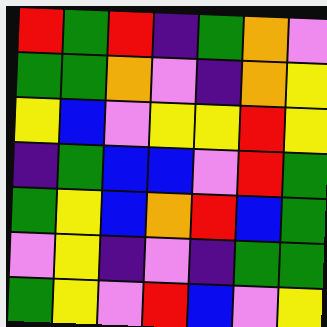[["red", "green", "red", "indigo", "green", "orange", "violet"], ["green", "green", "orange", "violet", "indigo", "orange", "yellow"], ["yellow", "blue", "violet", "yellow", "yellow", "red", "yellow"], ["indigo", "green", "blue", "blue", "violet", "red", "green"], ["green", "yellow", "blue", "orange", "red", "blue", "green"], ["violet", "yellow", "indigo", "violet", "indigo", "green", "green"], ["green", "yellow", "violet", "red", "blue", "violet", "yellow"]]